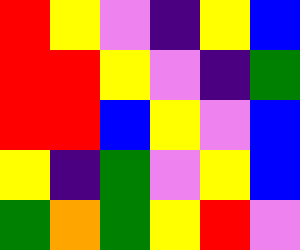[["red", "yellow", "violet", "indigo", "yellow", "blue"], ["red", "red", "yellow", "violet", "indigo", "green"], ["red", "red", "blue", "yellow", "violet", "blue"], ["yellow", "indigo", "green", "violet", "yellow", "blue"], ["green", "orange", "green", "yellow", "red", "violet"]]